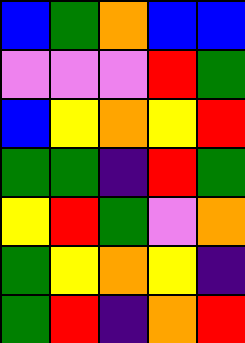[["blue", "green", "orange", "blue", "blue"], ["violet", "violet", "violet", "red", "green"], ["blue", "yellow", "orange", "yellow", "red"], ["green", "green", "indigo", "red", "green"], ["yellow", "red", "green", "violet", "orange"], ["green", "yellow", "orange", "yellow", "indigo"], ["green", "red", "indigo", "orange", "red"]]